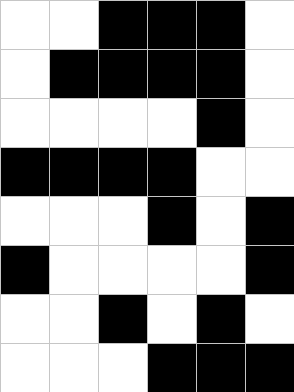[["white", "white", "black", "black", "black", "white"], ["white", "black", "black", "black", "black", "white"], ["white", "white", "white", "white", "black", "white"], ["black", "black", "black", "black", "white", "white"], ["white", "white", "white", "black", "white", "black"], ["black", "white", "white", "white", "white", "black"], ["white", "white", "black", "white", "black", "white"], ["white", "white", "white", "black", "black", "black"]]